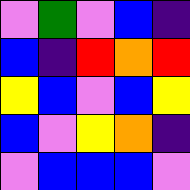[["violet", "green", "violet", "blue", "indigo"], ["blue", "indigo", "red", "orange", "red"], ["yellow", "blue", "violet", "blue", "yellow"], ["blue", "violet", "yellow", "orange", "indigo"], ["violet", "blue", "blue", "blue", "violet"]]